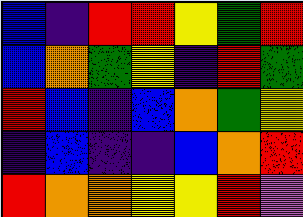[["blue", "indigo", "red", "red", "yellow", "green", "red"], ["blue", "orange", "green", "yellow", "indigo", "red", "green"], ["red", "blue", "indigo", "blue", "orange", "green", "yellow"], ["indigo", "blue", "indigo", "indigo", "blue", "orange", "red"], ["red", "orange", "orange", "yellow", "yellow", "red", "violet"]]